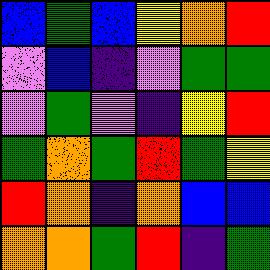[["blue", "green", "blue", "yellow", "orange", "red"], ["violet", "blue", "indigo", "violet", "green", "green"], ["violet", "green", "violet", "indigo", "yellow", "red"], ["green", "orange", "green", "red", "green", "yellow"], ["red", "orange", "indigo", "orange", "blue", "blue"], ["orange", "orange", "green", "red", "indigo", "green"]]